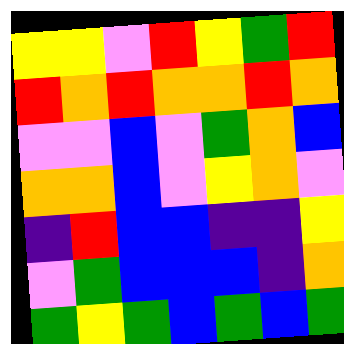[["yellow", "yellow", "violet", "red", "yellow", "green", "red"], ["red", "orange", "red", "orange", "orange", "red", "orange"], ["violet", "violet", "blue", "violet", "green", "orange", "blue"], ["orange", "orange", "blue", "violet", "yellow", "orange", "violet"], ["indigo", "red", "blue", "blue", "indigo", "indigo", "yellow"], ["violet", "green", "blue", "blue", "blue", "indigo", "orange"], ["green", "yellow", "green", "blue", "green", "blue", "green"]]